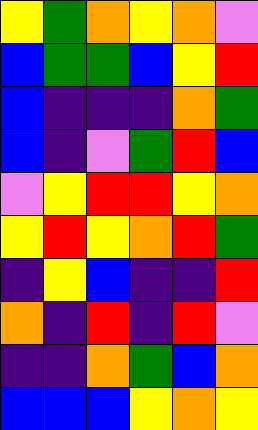[["yellow", "green", "orange", "yellow", "orange", "violet"], ["blue", "green", "green", "blue", "yellow", "red"], ["blue", "indigo", "indigo", "indigo", "orange", "green"], ["blue", "indigo", "violet", "green", "red", "blue"], ["violet", "yellow", "red", "red", "yellow", "orange"], ["yellow", "red", "yellow", "orange", "red", "green"], ["indigo", "yellow", "blue", "indigo", "indigo", "red"], ["orange", "indigo", "red", "indigo", "red", "violet"], ["indigo", "indigo", "orange", "green", "blue", "orange"], ["blue", "blue", "blue", "yellow", "orange", "yellow"]]